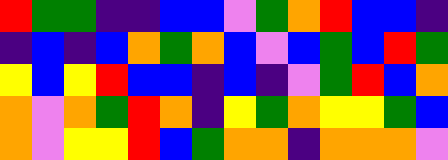[["red", "green", "green", "indigo", "indigo", "blue", "blue", "violet", "green", "orange", "red", "blue", "blue", "indigo"], ["indigo", "blue", "indigo", "blue", "orange", "green", "orange", "blue", "violet", "blue", "green", "blue", "red", "green"], ["yellow", "blue", "yellow", "red", "blue", "blue", "indigo", "blue", "indigo", "violet", "green", "red", "blue", "orange"], ["orange", "violet", "orange", "green", "red", "orange", "indigo", "yellow", "green", "orange", "yellow", "yellow", "green", "blue"], ["orange", "violet", "yellow", "yellow", "red", "blue", "green", "orange", "orange", "indigo", "orange", "orange", "orange", "violet"]]